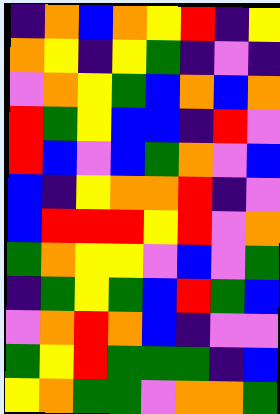[["indigo", "orange", "blue", "orange", "yellow", "red", "indigo", "yellow"], ["orange", "yellow", "indigo", "yellow", "green", "indigo", "violet", "indigo"], ["violet", "orange", "yellow", "green", "blue", "orange", "blue", "orange"], ["red", "green", "yellow", "blue", "blue", "indigo", "red", "violet"], ["red", "blue", "violet", "blue", "green", "orange", "violet", "blue"], ["blue", "indigo", "yellow", "orange", "orange", "red", "indigo", "violet"], ["blue", "red", "red", "red", "yellow", "red", "violet", "orange"], ["green", "orange", "yellow", "yellow", "violet", "blue", "violet", "green"], ["indigo", "green", "yellow", "green", "blue", "red", "green", "blue"], ["violet", "orange", "red", "orange", "blue", "indigo", "violet", "violet"], ["green", "yellow", "red", "green", "green", "green", "indigo", "blue"], ["yellow", "orange", "green", "green", "violet", "orange", "orange", "green"]]